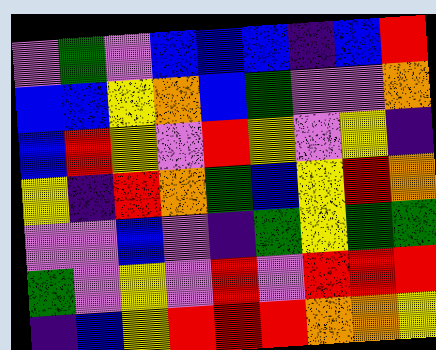[["violet", "green", "violet", "blue", "blue", "blue", "indigo", "blue", "red"], ["blue", "blue", "yellow", "orange", "blue", "green", "violet", "violet", "orange"], ["blue", "red", "yellow", "violet", "red", "yellow", "violet", "yellow", "indigo"], ["yellow", "indigo", "red", "orange", "green", "blue", "yellow", "red", "orange"], ["violet", "violet", "blue", "violet", "indigo", "green", "yellow", "green", "green"], ["green", "violet", "yellow", "violet", "red", "violet", "red", "red", "red"], ["indigo", "blue", "yellow", "red", "red", "red", "orange", "orange", "yellow"]]